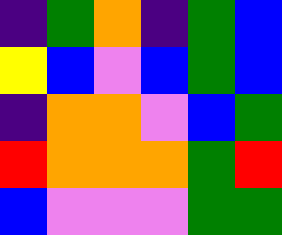[["indigo", "green", "orange", "indigo", "green", "blue"], ["yellow", "blue", "violet", "blue", "green", "blue"], ["indigo", "orange", "orange", "violet", "blue", "green"], ["red", "orange", "orange", "orange", "green", "red"], ["blue", "violet", "violet", "violet", "green", "green"]]